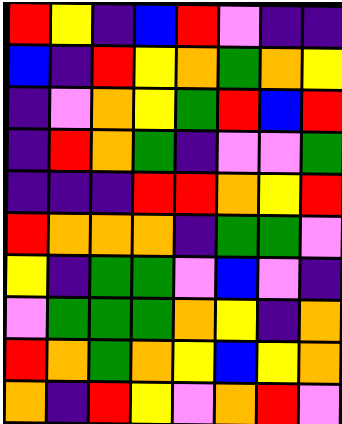[["red", "yellow", "indigo", "blue", "red", "violet", "indigo", "indigo"], ["blue", "indigo", "red", "yellow", "orange", "green", "orange", "yellow"], ["indigo", "violet", "orange", "yellow", "green", "red", "blue", "red"], ["indigo", "red", "orange", "green", "indigo", "violet", "violet", "green"], ["indigo", "indigo", "indigo", "red", "red", "orange", "yellow", "red"], ["red", "orange", "orange", "orange", "indigo", "green", "green", "violet"], ["yellow", "indigo", "green", "green", "violet", "blue", "violet", "indigo"], ["violet", "green", "green", "green", "orange", "yellow", "indigo", "orange"], ["red", "orange", "green", "orange", "yellow", "blue", "yellow", "orange"], ["orange", "indigo", "red", "yellow", "violet", "orange", "red", "violet"]]